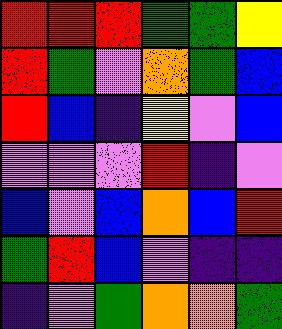[["red", "red", "red", "green", "green", "yellow"], ["red", "green", "violet", "orange", "green", "blue"], ["red", "blue", "indigo", "yellow", "violet", "blue"], ["violet", "violet", "violet", "red", "indigo", "violet"], ["blue", "violet", "blue", "orange", "blue", "red"], ["green", "red", "blue", "violet", "indigo", "indigo"], ["indigo", "violet", "green", "orange", "orange", "green"]]